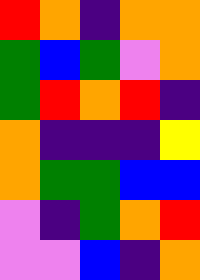[["red", "orange", "indigo", "orange", "orange"], ["green", "blue", "green", "violet", "orange"], ["green", "red", "orange", "red", "indigo"], ["orange", "indigo", "indigo", "indigo", "yellow"], ["orange", "green", "green", "blue", "blue"], ["violet", "indigo", "green", "orange", "red"], ["violet", "violet", "blue", "indigo", "orange"]]